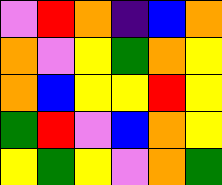[["violet", "red", "orange", "indigo", "blue", "orange"], ["orange", "violet", "yellow", "green", "orange", "yellow"], ["orange", "blue", "yellow", "yellow", "red", "yellow"], ["green", "red", "violet", "blue", "orange", "yellow"], ["yellow", "green", "yellow", "violet", "orange", "green"]]